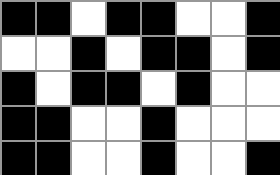[["black", "black", "white", "black", "black", "white", "white", "black"], ["white", "white", "black", "white", "black", "black", "white", "black"], ["black", "white", "black", "black", "white", "black", "white", "white"], ["black", "black", "white", "white", "black", "white", "white", "white"], ["black", "black", "white", "white", "black", "white", "white", "black"]]